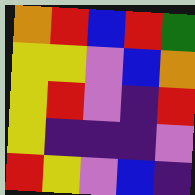[["orange", "red", "blue", "red", "green"], ["yellow", "yellow", "violet", "blue", "orange"], ["yellow", "red", "violet", "indigo", "red"], ["yellow", "indigo", "indigo", "indigo", "violet"], ["red", "yellow", "violet", "blue", "indigo"]]